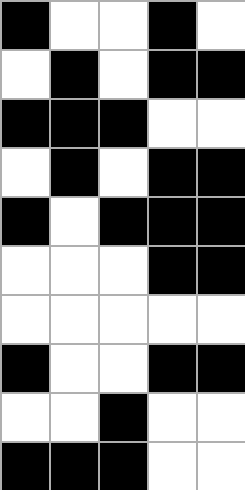[["black", "white", "white", "black", "white"], ["white", "black", "white", "black", "black"], ["black", "black", "black", "white", "white"], ["white", "black", "white", "black", "black"], ["black", "white", "black", "black", "black"], ["white", "white", "white", "black", "black"], ["white", "white", "white", "white", "white"], ["black", "white", "white", "black", "black"], ["white", "white", "black", "white", "white"], ["black", "black", "black", "white", "white"]]